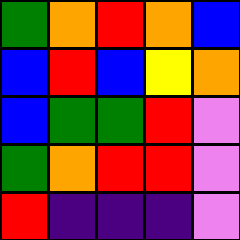[["green", "orange", "red", "orange", "blue"], ["blue", "red", "blue", "yellow", "orange"], ["blue", "green", "green", "red", "violet"], ["green", "orange", "red", "red", "violet"], ["red", "indigo", "indigo", "indigo", "violet"]]